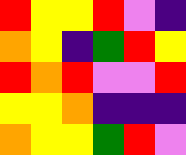[["red", "yellow", "yellow", "red", "violet", "indigo"], ["orange", "yellow", "indigo", "green", "red", "yellow"], ["red", "orange", "red", "violet", "violet", "red"], ["yellow", "yellow", "orange", "indigo", "indigo", "indigo"], ["orange", "yellow", "yellow", "green", "red", "violet"]]